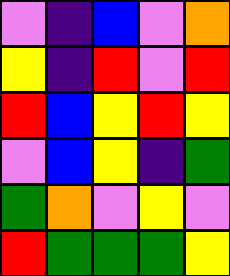[["violet", "indigo", "blue", "violet", "orange"], ["yellow", "indigo", "red", "violet", "red"], ["red", "blue", "yellow", "red", "yellow"], ["violet", "blue", "yellow", "indigo", "green"], ["green", "orange", "violet", "yellow", "violet"], ["red", "green", "green", "green", "yellow"]]